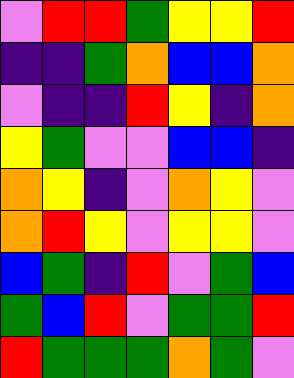[["violet", "red", "red", "green", "yellow", "yellow", "red"], ["indigo", "indigo", "green", "orange", "blue", "blue", "orange"], ["violet", "indigo", "indigo", "red", "yellow", "indigo", "orange"], ["yellow", "green", "violet", "violet", "blue", "blue", "indigo"], ["orange", "yellow", "indigo", "violet", "orange", "yellow", "violet"], ["orange", "red", "yellow", "violet", "yellow", "yellow", "violet"], ["blue", "green", "indigo", "red", "violet", "green", "blue"], ["green", "blue", "red", "violet", "green", "green", "red"], ["red", "green", "green", "green", "orange", "green", "violet"]]